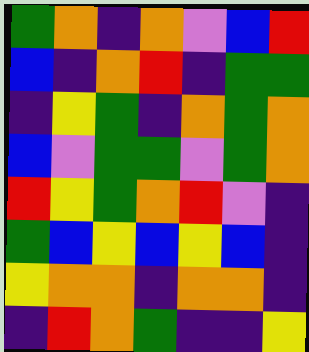[["green", "orange", "indigo", "orange", "violet", "blue", "red"], ["blue", "indigo", "orange", "red", "indigo", "green", "green"], ["indigo", "yellow", "green", "indigo", "orange", "green", "orange"], ["blue", "violet", "green", "green", "violet", "green", "orange"], ["red", "yellow", "green", "orange", "red", "violet", "indigo"], ["green", "blue", "yellow", "blue", "yellow", "blue", "indigo"], ["yellow", "orange", "orange", "indigo", "orange", "orange", "indigo"], ["indigo", "red", "orange", "green", "indigo", "indigo", "yellow"]]